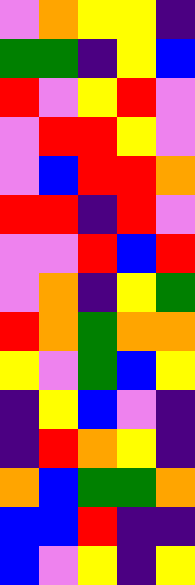[["violet", "orange", "yellow", "yellow", "indigo"], ["green", "green", "indigo", "yellow", "blue"], ["red", "violet", "yellow", "red", "violet"], ["violet", "red", "red", "yellow", "violet"], ["violet", "blue", "red", "red", "orange"], ["red", "red", "indigo", "red", "violet"], ["violet", "violet", "red", "blue", "red"], ["violet", "orange", "indigo", "yellow", "green"], ["red", "orange", "green", "orange", "orange"], ["yellow", "violet", "green", "blue", "yellow"], ["indigo", "yellow", "blue", "violet", "indigo"], ["indigo", "red", "orange", "yellow", "indigo"], ["orange", "blue", "green", "green", "orange"], ["blue", "blue", "red", "indigo", "indigo"], ["blue", "violet", "yellow", "indigo", "yellow"]]